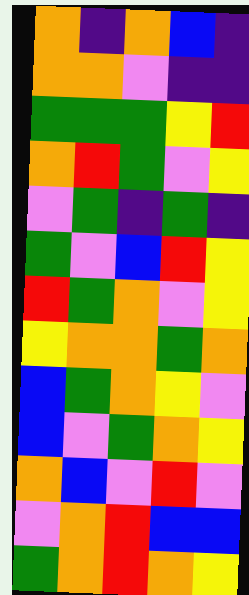[["orange", "indigo", "orange", "blue", "indigo"], ["orange", "orange", "violet", "indigo", "indigo"], ["green", "green", "green", "yellow", "red"], ["orange", "red", "green", "violet", "yellow"], ["violet", "green", "indigo", "green", "indigo"], ["green", "violet", "blue", "red", "yellow"], ["red", "green", "orange", "violet", "yellow"], ["yellow", "orange", "orange", "green", "orange"], ["blue", "green", "orange", "yellow", "violet"], ["blue", "violet", "green", "orange", "yellow"], ["orange", "blue", "violet", "red", "violet"], ["violet", "orange", "red", "blue", "blue"], ["green", "orange", "red", "orange", "yellow"]]